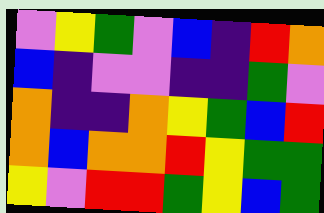[["violet", "yellow", "green", "violet", "blue", "indigo", "red", "orange"], ["blue", "indigo", "violet", "violet", "indigo", "indigo", "green", "violet"], ["orange", "indigo", "indigo", "orange", "yellow", "green", "blue", "red"], ["orange", "blue", "orange", "orange", "red", "yellow", "green", "green"], ["yellow", "violet", "red", "red", "green", "yellow", "blue", "green"]]